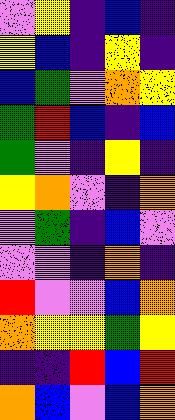[["violet", "yellow", "indigo", "blue", "indigo"], ["yellow", "blue", "indigo", "yellow", "indigo"], ["blue", "green", "violet", "orange", "yellow"], ["green", "red", "blue", "indigo", "blue"], ["green", "violet", "indigo", "yellow", "indigo"], ["yellow", "orange", "violet", "indigo", "orange"], ["violet", "green", "indigo", "blue", "violet"], ["violet", "violet", "indigo", "orange", "indigo"], ["red", "violet", "violet", "blue", "orange"], ["orange", "yellow", "yellow", "green", "yellow"], ["indigo", "indigo", "red", "blue", "red"], ["orange", "blue", "violet", "blue", "orange"]]